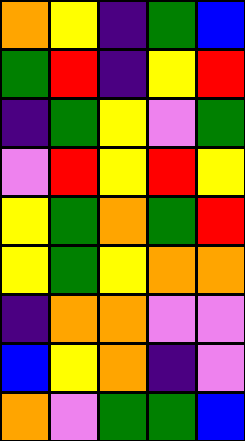[["orange", "yellow", "indigo", "green", "blue"], ["green", "red", "indigo", "yellow", "red"], ["indigo", "green", "yellow", "violet", "green"], ["violet", "red", "yellow", "red", "yellow"], ["yellow", "green", "orange", "green", "red"], ["yellow", "green", "yellow", "orange", "orange"], ["indigo", "orange", "orange", "violet", "violet"], ["blue", "yellow", "orange", "indigo", "violet"], ["orange", "violet", "green", "green", "blue"]]